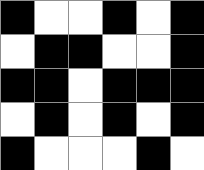[["black", "white", "white", "black", "white", "black"], ["white", "black", "black", "white", "white", "black"], ["black", "black", "white", "black", "black", "black"], ["white", "black", "white", "black", "white", "black"], ["black", "white", "white", "white", "black", "white"]]